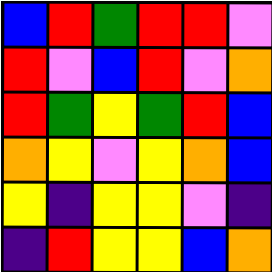[["blue", "red", "green", "red", "red", "violet"], ["red", "violet", "blue", "red", "violet", "orange"], ["red", "green", "yellow", "green", "red", "blue"], ["orange", "yellow", "violet", "yellow", "orange", "blue"], ["yellow", "indigo", "yellow", "yellow", "violet", "indigo"], ["indigo", "red", "yellow", "yellow", "blue", "orange"]]